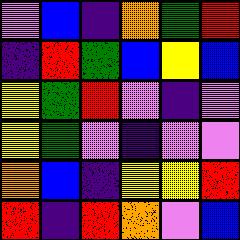[["violet", "blue", "indigo", "orange", "green", "red"], ["indigo", "red", "green", "blue", "yellow", "blue"], ["yellow", "green", "red", "violet", "indigo", "violet"], ["yellow", "green", "violet", "indigo", "violet", "violet"], ["orange", "blue", "indigo", "yellow", "yellow", "red"], ["red", "indigo", "red", "orange", "violet", "blue"]]